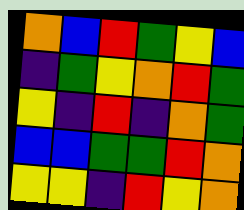[["orange", "blue", "red", "green", "yellow", "blue"], ["indigo", "green", "yellow", "orange", "red", "green"], ["yellow", "indigo", "red", "indigo", "orange", "green"], ["blue", "blue", "green", "green", "red", "orange"], ["yellow", "yellow", "indigo", "red", "yellow", "orange"]]